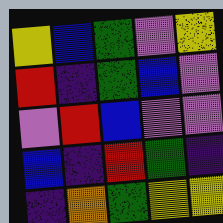[["yellow", "blue", "green", "violet", "yellow"], ["red", "indigo", "green", "blue", "violet"], ["violet", "red", "blue", "violet", "violet"], ["blue", "indigo", "red", "green", "indigo"], ["indigo", "orange", "green", "yellow", "yellow"]]